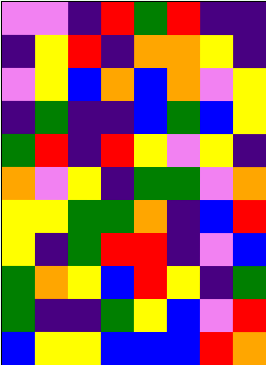[["violet", "violet", "indigo", "red", "green", "red", "indigo", "indigo"], ["indigo", "yellow", "red", "indigo", "orange", "orange", "yellow", "indigo"], ["violet", "yellow", "blue", "orange", "blue", "orange", "violet", "yellow"], ["indigo", "green", "indigo", "indigo", "blue", "green", "blue", "yellow"], ["green", "red", "indigo", "red", "yellow", "violet", "yellow", "indigo"], ["orange", "violet", "yellow", "indigo", "green", "green", "violet", "orange"], ["yellow", "yellow", "green", "green", "orange", "indigo", "blue", "red"], ["yellow", "indigo", "green", "red", "red", "indigo", "violet", "blue"], ["green", "orange", "yellow", "blue", "red", "yellow", "indigo", "green"], ["green", "indigo", "indigo", "green", "yellow", "blue", "violet", "red"], ["blue", "yellow", "yellow", "blue", "blue", "blue", "red", "orange"]]